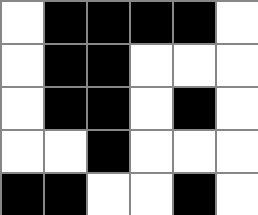[["white", "black", "black", "black", "black", "white"], ["white", "black", "black", "white", "white", "white"], ["white", "black", "black", "white", "black", "white"], ["white", "white", "black", "white", "white", "white"], ["black", "black", "white", "white", "black", "white"]]